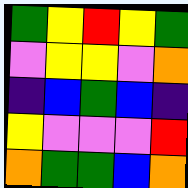[["green", "yellow", "red", "yellow", "green"], ["violet", "yellow", "yellow", "violet", "orange"], ["indigo", "blue", "green", "blue", "indigo"], ["yellow", "violet", "violet", "violet", "red"], ["orange", "green", "green", "blue", "orange"]]